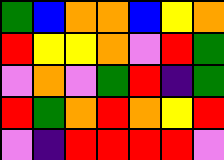[["green", "blue", "orange", "orange", "blue", "yellow", "orange"], ["red", "yellow", "yellow", "orange", "violet", "red", "green"], ["violet", "orange", "violet", "green", "red", "indigo", "green"], ["red", "green", "orange", "red", "orange", "yellow", "red"], ["violet", "indigo", "red", "red", "red", "red", "violet"]]